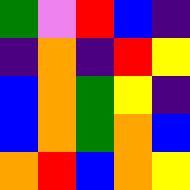[["green", "violet", "red", "blue", "indigo"], ["indigo", "orange", "indigo", "red", "yellow"], ["blue", "orange", "green", "yellow", "indigo"], ["blue", "orange", "green", "orange", "blue"], ["orange", "red", "blue", "orange", "yellow"]]